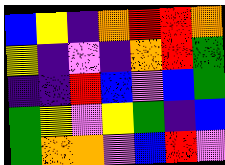[["blue", "yellow", "indigo", "orange", "red", "red", "orange"], ["yellow", "indigo", "violet", "indigo", "orange", "red", "green"], ["indigo", "indigo", "red", "blue", "violet", "blue", "green"], ["green", "yellow", "violet", "yellow", "green", "indigo", "blue"], ["green", "orange", "orange", "violet", "blue", "red", "violet"]]